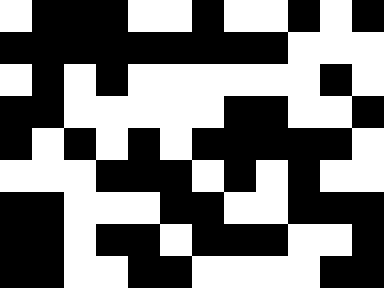[["white", "black", "black", "black", "white", "white", "black", "white", "white", "black", "white", "black"], ["black", "black", "black", "black", "black", "black", "black", "black", "black", "white", "white", "white"], ["white", "black", "white", "black", "white", "white", "white", "white", "white", "white", "black", "white"], ["black", "black", "white", "white", "white", "white", "white", "black", "black", "white", "white", "black"], ["black", "white", "black", "white", "black", "white", "black", "black", "black", "black", "black", "white"], ["white", "white", "white", "black", "black", "black", "white", "black", "white", "black", "white", "white"], ["black", "black", "white", "white", "white", "black", "black", "white", "white", "black", "black", "black"], ["black", "black", "white", "black", "black", "white", "black", "black", "black", "white", "white", "black"], ["black", "black", "white", "white", "black", "black", "white", "white", "white", "white", "black", "black"]]